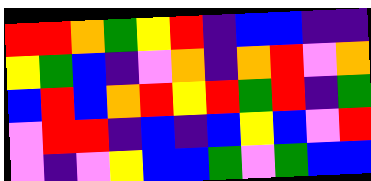[["red", "red", "orange", "green", "yellow", "red", "indigo", "blue", "blue", "indigo", "indigo"], ["yellow", "green", "blue", "indigo", "violet", "orange", "indigo", "orange", "red", "violet", "orange"], ["blue", "red", "blue", "orange", "red", "yellow", "red", "green", "red", "indigo", "green"], ["violet", "red", "red", "indigo", "blue", "indigo", "blue", "yellow", "blue", "violet", "red"], ["violet", "indigo", "violet", "yellow", "blue", "blue", "green", "violet", "green", "blue", "blue"]]